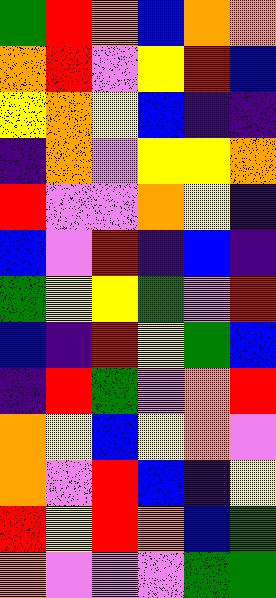[["green", "red", "orange", "blue", "orange", "orange"], ["orange", "red", "violet", "yellow", "red", "blue"], ["yellow", "orange", "yellow", "blue", "indigo", "indigo"], ["indigo", "orange", "violet", "yellow", "yellow", "orange"], ["red", "violet", "violet", "orange", "yellow", "indigo"], ["blue", "violet", "red", "indigo", "blue", "indigo"], ["green", "yellow", "yellow", "green", "violet", "red"], ["blue", "indigo", "red", "yellow", "green", "blue"], ["indigo", "red", "green", "violet", "orange", "red"], ["orange", "yellow", "blue", "yellow", "orange", "violet"], ["orange", "violet", "red", "blue", "indigo", "yellow"], ["red", "yellow", "red", "orange", "blue", "green"], ["orange", "violet", "violet", "violet", "green", "green"]]